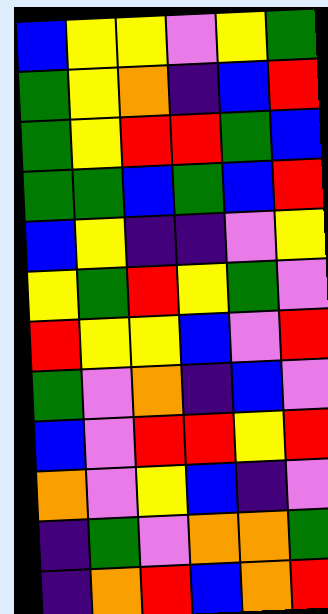[["blue", "yellow", "yellow", "violet", "yellow", "green"], ["green", "yellow", "orange", "indigo", "blue", "red"], ["green", "yellow", "red", "red", "green", "blue"], ["green", "green", "blue", "green", "blue", "red"], ["blue", "yellow", "indigo", "indigo", "violet", "yellow"], ["yellow", "green", "red", "yellow", "green", "violet"], ["red", "yellow", "yellow", "blue", "violet", "red"], ["green", "violet", "orange", "indigo", "blue", "violet"], ["blue", "violet", "red", "red", "yellow", "red"], ["orange", "violet", "yellow", "blue", "indigo", "violet"], ["indigo", "green", "violet", "orange", "orange", "green"], ["indigo", "orange", "red", "blue", "orange", "red"]]